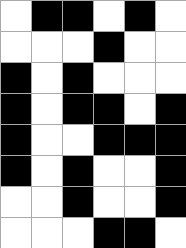[["white", "black", "black", "white", "black", "white"], ["white", "white", "white", "black", "white", "white"], ["black", "white", "black", "white", "white", "white"], ["black", "white", "black", "black", "white", "black"], ["black", "white", "white", "black", "black", "black"], ["black", "white", "black", "white", "white", "black"], ["white", "white", "black", "white", "white", "black"], ["white", "white", "white", "black", "black", "white"]]